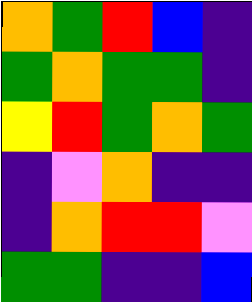[["orange", "green", "red", "blue", "indigo"], ["green", "orange", "green", "green", "indigo"], ["yellow", "red", "green", "orange", "green"], ["indigo", "violet", "orange", "indigo", "indigo"], ["indigo", "orange", "red", "red", "violet"], ["green", "green", "indigo", "indigo", "blue"]]